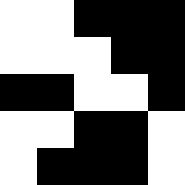[["white", "white", "black", "black", "black"], ["white", "white", "white", "black", "black"], ["black", "black", "white", "white", "black"], ["white", "white", "black", "black", "white"], ["white", "black", "black", "black", "white"]]